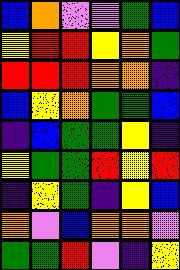[["blue", "orange", "violet", "violet", "green", "blue"], ["yellow", "red", "red", "yellow", "orange", "green"], ["red", "red", "red", "orange", "orange", "indigo"], ["blue", "yellow", "orange", "green", "green", "blue"], ["indigo", "blue", "green", "green", "yellow", "indigo"], ["yellow", "green", "green", "red", "yellow", "red"], ["indigo", "yellow", "green", "indigo", "yellow", "blue"], ["orange", "violet", "blue", "orange", "orange", "violet"], ["green", "green", "red", "violet", "indigo", "yellow"]]